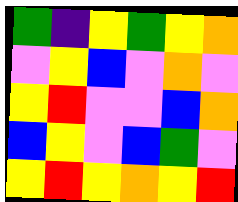[["green", "indigo", "yellow", "green", "yellow", "orange"], ["violet", "yellow", "blue", "violet", "orange", "violet"], ["yellow", "red", "violet", "violet", "blue", "orange"], ["blue", "yellow", "violet", "blue", "green", "violet"], ["yellow", "red", "yellow", "orange", "yellow", "red"]]